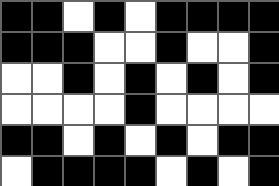[["black", "black", "white", "black", "white", "black", "black", "black", "black"], ["black", "black", "black", "white", "white", "black", "white", "white", "black"], ["white", "white", "black", "white", "black", "white", "black", "white", "black"], ["white", "white", "white", "white", "black", "white", "white", "white", "white"], ["black", "black", "white", "black", "white", "black", "white", "black", "black"], ["white", "black", "black", "black", "black", "white", "black", "white", "black"]]